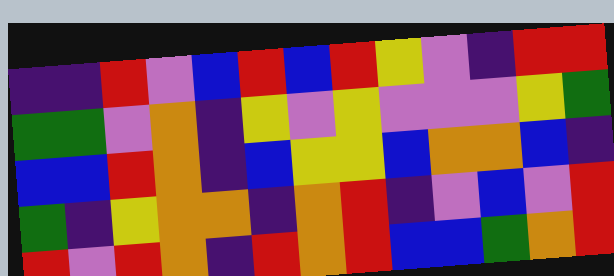[["indigo", "indigo", "red", "violet", "blue", "red", "blue", "red", "yellow", "violet", "indigo", "red", "red"], ["green", "green", "violet", "orange", "indigo", "yellow", "violet", "yellow", "violet", "violet", "violet", "yellow", "green"], ["blue", "blue", "red", "orange", "indigo", "blue", "yellow", "yellow", "blue", "orange", "orange", "blue", "indigo"], ["green", "indigo", "yellow", "orange", "orange", "indigo", "orange", "red", "indigo", "violet", "blue", "violet", "red"], ["red", "violet", "red", "orange", "indigo", "red", "orange", "red", "blue", "blue", "green", "orange", "red"]]